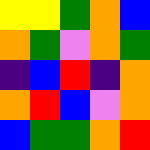[["yellow", "yellow", "green", "orange", "blue"], ["orange", "green", "violet", "orange", "green"], ["indigo", "blue", "red", "indigo", "orange"], ["orange", "red", "blue", "violet", "orange"], ["blue", "green", "green", "orange", "red"]]